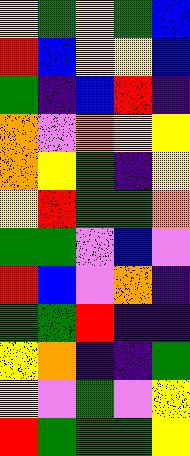[["yellow", "green", "yellow", "green", "blue"], ["red", "blue", "yellow", "yellow", "blue"], ["green", "indigo", "blue", "red", "indigo"], ["orange", "violet", "orange", "yellow", "yellow"], ["orange", "yellow", "green", "indigo", "yellow"], ["yellow", "red", "green", "green", "orange"], ["green", "green", "violet", "blue", "violet"], ["red", "blue", "violet", "orange", "indigo"], ["green", "green", "red", "indigo", "indigo"], ["yellow", "orange", "indigo", "indigo", "green"], ["yellow", "violet", "green", "violet", "yellow"], ["red", "green", "green", "green", "yellow"]]